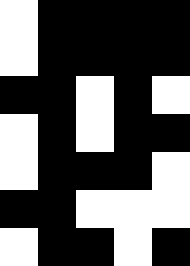[["white", "black", "black", "black", "black"], ["white", "black", "black", "black", "black"], ["black", "black", "white", "black", "white"], ["white", "black", "white", "black", "black"], ["white", "black", "black", "black", "white"], ["black", "black", "white", "white", "white"], ["white", "black", "black", "white", "black"]]